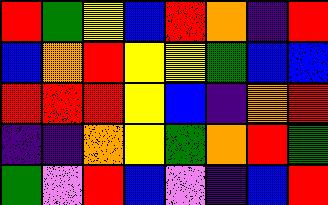[["red", "green", "yellow", "blue", "red", "orange", "indigo", "red"], ["blue", "orange", "red", "yellow", "yellow", "green", "blue", "blue"], ["red", "red", "red", "yellow", "blue", "indigo", "orange", "red"], ["indigo", "indigo", "orange", "yellow", "green", "orange", "red", "green"], ["green", "violet", "red", "blue", "violet", "indigo", "blue", "red"]]